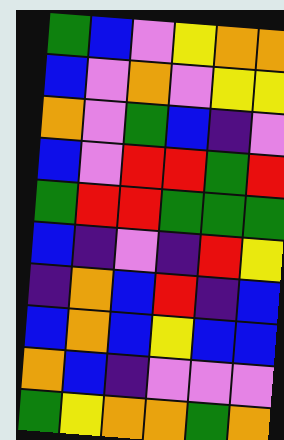[["green", "blue", "violet", "yellow", "orange", "orange"], ["blue", "violet", "orange", "violet", "yellow", "yellow"], ["orange", "violet", "green", "blue", "indigo", "violet"], ["blue", "violet", "red", "red", "green", "red"], ["green", "red", "red", "green", "green", "green"], ["blue", "indigo", "violet", "indigo", "red", "yellow"], ["indigo", "orange", "blue", "red", "indigo", "blue"], ["blue", "orange", "blue", "yellow", "blue", "blue"], ["orange", "blue", "indigo", "violet", "violet", "violet"], ["green", "yellow", "orange", "orange", "green", "orange"]]